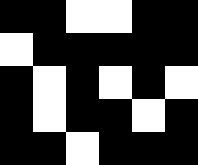[["black", "black", "white", "white", "black", "black"], ["white", "black", "black", "black", "black", "black"], ["black", "white", "black", "white", "black", "white"], ["black", "white", "black", "black", "white", "black"], ["black", "black", "white", "black", "black", "black"]]